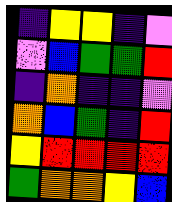[["indigo", "yellow", "yellow", "indigo", "violet"], ["violet", "blue", "green", "green", "red"], ["indigo", "orange", "indigo", "indigo", "violet"], ["orange", "blue", "green", "indigo", "red"], ["yellow", "red", "red", "red", "red"], ["green", "orange", "orange", "yellow", "blue"]]